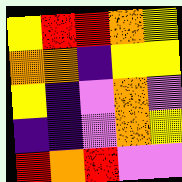[["yellow", "red", "red", "orange", "yellow"], ["orange", "orange", "indigo", "yellow", "yellow"], ["yellow", "indigo", "violet", "orange", "violet"], ["indigo", "indigo", "violet", "orange", "yellow"], ["red", "orange", "red", "violet", "violet"]]